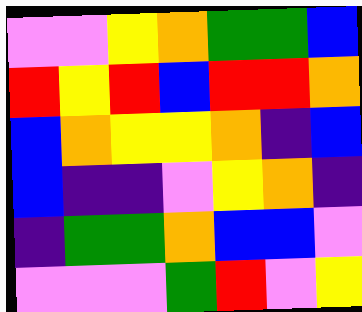[["violet", "violet", "yellow", "orange", "green", "green", "blue"], ["red", "yellow", "red", "blue", "red", "red", "orange"], ["blue", "orange", "yellow", "yellow", "orange", "indigo", "blue"], ["blue", "indigo", "indigo", "violet", "yellow", "orange", "indigo"], ["indigo", "green", "green", "orange", "blue", "blue", "violet"], ["violet", "violet", "violet", "green", "red", "violet", "yellow"]]